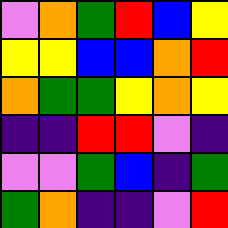[["violet", "orange", "green", "red", "blue", "yellow"], ["yellow", "yellow", "blue", "blue", "orange", "red"], ["orange", "green", "green", "yellow", "orange", "yellow"], ["indigo", "indigo", "red", "red", "violet", "indigo"], ["violet", "violet", "green", "blue", "indigo", "green"], ["green", "orange", "indigo", "indigo", "violet", "red"]]